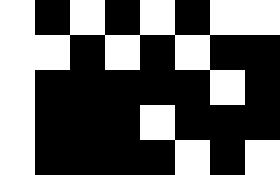[["white", "black", "white", "black", "white", "black", "white", "white"], ["white", "white", "black", "white", "black", "white", "black", "black"], ["white", "black", "black", "black", "black", "black", "white", "black"], ["white", "black", "black", "black", "white", "black", "black", "black"], ["white", "black", "black", "black", "black", "white", "black", "white"]]